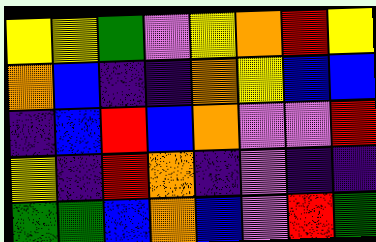[["yellow", "yellow", "green", "violet", "yellow", "orange", "red", "yellow"], ["orange", "blue", "indigo", "indigo", "orange", "yellow", "blue", "blue"], ["indigo", "blue", "red", "blue", "orange", "violet", "violet", "red"], ["yellow", "indigo", "red", "orange", "indigo", "violet", "indigo", "indigo"], ["green", "green", "blue", "orange", "blue", "violet", "red", "green"]]